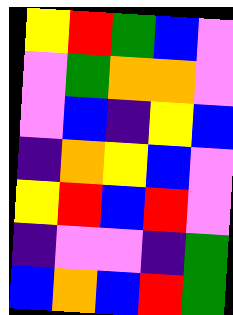[["yellow", "red", "green", "blue", "violet"], ["violet", "green", "orange", "orange", "violet"], ["violet", "blue", "indigo", "yellow", "blue"], ["indigo", "orange", "yellow", "blue", "violet"], ["yellow", "red", "blue", "red", "violet"], ["indigo", "violet", "violet", "indigo", "green"], ["blue", "orange", "blue", "red", "green"]]